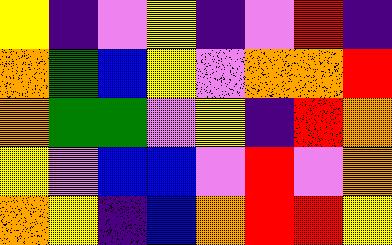[["yellow", "indigo", "violet", "yellow", "indigo", "violet", "red", "indigo"], ["orange", "green", "blue", "yellow", "violet", "orange", "orange", "red"], ["orange", "green", "green", "violet", "yellow", "indigo", "red", "orange"], ["yellow", "violet", "blue", "blue", "violet", "red", "violet", "orange"], ["orange", "yellow", "indigo", "blue", "orange", "red", "red", "yellow"]]